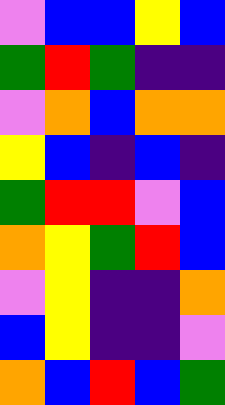[["violet", "blue", "blue", "yellow", "blue"], ["green", "red", "green", "indigo", "indigo"], ["violet", "orange", "blue", "orange", "orange"], ["yellow", "blue", "indigo", "blue", "indigo"], ["green", "red", "red", "violet", "blue"], ["orange", "yellow", "green", "red", "blue"], ["violet", "yellow", "indigo", "indigo", "orange"], ["blue", "yellow", "indigo", "indigo", "violet"], ["orange", "blue", "red", "blue", "green"]]